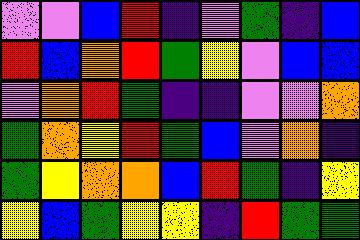[["violet", "violet", "blue", "red", "indigo", "violet", "green", "indigo", "blue"], ["red", "blue", "orange", "red", "green", "yellow", "violet", "blue", "blue"], ["violet", "orange", "red", "green", "indigo", "indigo", "violet", "violet", "orange"], ["green", "orange", "yellow", "red", "green", "blue", "violet", "orange", "indigo"], ["green", "yellow", "orange", "orange", "blue", "red", "green", "indigo", "yellow"], ["yellow", "blue", "green", "yellow", "yellow", "indigo", "red", "green", "green"]]